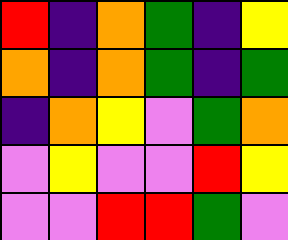[["red", "indigo", "orange", "green", "indigo", "yellow"], ["orange", "indigo", "orange", "green", "indigo", "green"], ["indigo", "orange", "yellow", "violet", "green", "orange"], ["violet", "yellow", "violet", "violet", "red", "yellow"], ["violet", "violet", "red", "red", "green", "violet"]]